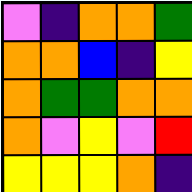[["violet", "indigo", "orange", "orange", "green"], ["orange", "orange", "blue", "indigo", "yellow"], ["orange", "green", "green", "orange", "orange"], ["orange", "violet", "yellow", "violet", "red"], ["yellow", "yellow", "yellow", "orange", "indigo"]]